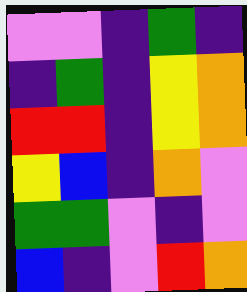[["violet", "violet", "indigo", "green", "indigo"], ["indigo", "green", "indigo", "yellow", "orange"], ["red", "red", "indigo", "yellow", "orange"], ["yellow", "blue", "indigo", "orange", "violet"], ["green", "green", "violet", "indigo", "violet"], ["blue", "indigo", "violet", "red", "orange"]]